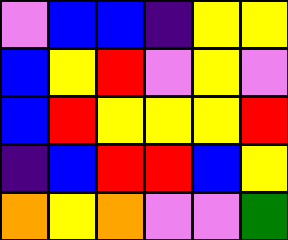[["violet", "blue", "blue", "indigo", "yellow", "yellow"], ["blue", "yellow", "red", "violet", "yellow", "violet"], ["blue", "red", "yellow", "yellow", "yellow", "red"], ["indigo", "blue", "red", "red", "blue", "yellow"], ["orange", "yellow", "orange", "violet", "violet", "green"]]